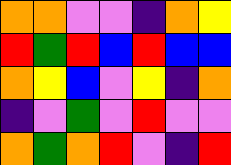[["orange", "orange", "violet", "violet", "indigo", "orange", "yellow"], ["red", "green", "red", "blue", "red", "blue", "blue"], ["orange", "yellow", "blue", "violet", "yellow", "indigo", "orange"], ["indigo", "violet", "green", "violet", "red", "violet", "violet"], ["orange", "green", "orange", "red", "violet", "indigo", "red"]]